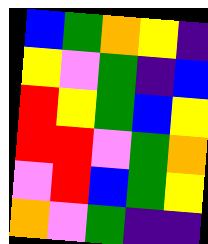[["blue", "green", "orange", "yellow", "indigo"], ["yellow", "violet", "green", "indigo", "blue"], ["red", "yellow", "green", "blue", "yellow"], ["red", "red", "violet", "green", "orange"], ["violet", "red", "blue", "green", "yellow"], ["orange", "violet", "green", "indigo", "indigo"]]